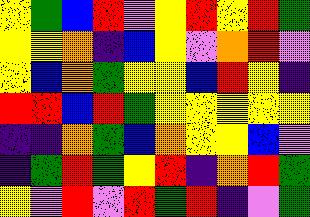[["yellow", "green", "blue", "red", "violet", "yellow", "red", "yellow", "red", "green"], ["yellow", "yellow", "orange", "indigo", "blue", "yellow", "violet", "orange", "red", "violet"], ["yellow", "blue", "orange", "green", "yellow", "yellow", "blue", "red", "yellow", "indigo"], ["red", "red", "blue", "red", "green", "yellow", "yellow", "yellow", "yellow", "yellow"], ["indigo", "indigo", "orange", "green", "blue", "orange", "yellow", "yellow", "blue", "violet"], ["indigo", "green", "red", "green", "yellow", "red", "indigo", "orange", "red", "green"], ["yellow", "violet", "red", "violet", "red", "green", "red", "indigo", "violet", "green"]]